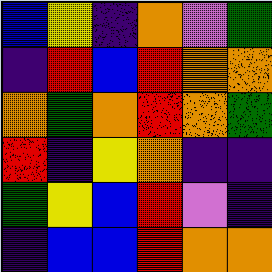[["blue", "yellow", "indigo", "orange", "violet", "green"], ["indigo", "red", "blue", "red", "orange", "orange"], ["orange", "green", "orange", "red", "orange", "green"], ["red", "indigo", "yellow", "orange", "indigo", "indigo"], ["green", "yellow", "blue", "red", "violet", "indigo"], ["indigo", "blue", "blue", "red", "orange", "orange"]]